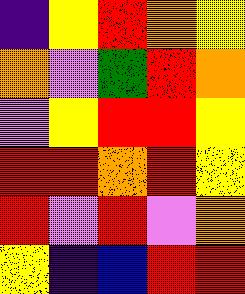[["indigo", "yellow", "red", "orange", "yellow"], ["orange", "violet", "green", "red", "orange"], ["violet", "yellow", "red", "red", "yellow"], ["red", "red", "orange", "red", "yellow"], ["red", "violet", "red", "violet", "orange"], ["yellow", "indigo", "blue", "red", "red"]]